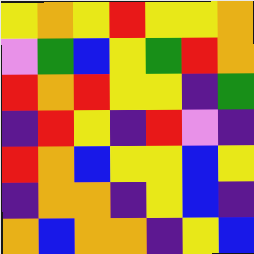[["yellow", "orange", "yellow", "red", "yellow", "yellow", "orange"], ["violet", "green", "blue", "yellow", "green", "red", "orange"], ["red", "orange", "red", "yellow", "yellow", "indigo", "green"], ["indigo", "red", "yellow", "indigo", "red", "violet", "indigo"], ["red", "orange", "blue", "yellow", "yellow", "blue", "yellow"], ["indigo", "orange", "orange", "indigo", "yellow", "blue", "indigo"], ["orange", "blue", "orange", "orange", "indigo", "yellow", "blue"]]